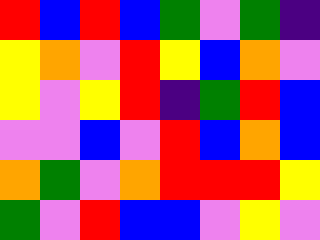[["red", "blue", "red", "blue", "green", "violet", "green", "indigo"], ["yellow", "orange", "violet", "red", "yellow", "blue", "orange", "violet"], ["yellow", "violet", "yellow", "red", "indigo", "green", "red", "blue"], ["violet", "violet", "blue", "violet", "red", "blue", "orange", "blue"], ["orange", "green", "violet", "orange", "red", "red", "red", "yellow"], ["green", "violet", "red", "blue", "blue", "violet", "yellow", "violet"]]